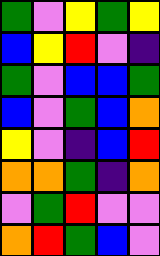[["green", "violet", "yellow", "green", "yellow"], ["blue", "yellow", "red", "violet", "indigo"], ["green", "violet", "blue", "blue", "green"], ["blue", "violet", "green", "blue", "orange"], ["yellow", "violet", "indigo", "blue", "red"], ["orange", "orange", "green", "indigo", "orange"], ["violet", "green", "red", "violet", "violet"], ["orange", "red", "green", "blue", "violet"]]